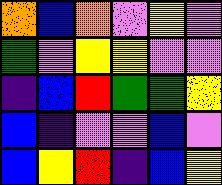[["orange", "blue", "orange", "violet", "yellow", "violet"], ["green", "violet", "yellow", "yellow", "violet", "violet"], ["indigo", "blue", "red", "green", "green", "yellow"], ["blue", "indigo", "violet", "violet", "blue", "violet"], ["blue", "yellow", "red", "indigo", "blue", "yellow"]]